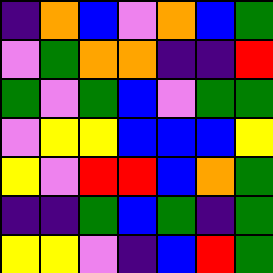[["indigo", "orange", "blue", "violet", "orange", "blue", "green"], ["violet", "green", "orange", "orange", "indigo", "indigo", "red"], ["green", "violet", "green", "blue", "violet", "green", "green"], ["violet", "yellow", "yellow", "blue", "blue", "blue", "yellow"], ["yellow", "violet", "red", "red", "blue", "orange", "green"], ["indigo", "indigo", "green", "blue", "green", "indigo", "green"], ["yellow", "yellow", "violet", "indigo", "blue", "red", "green"]]